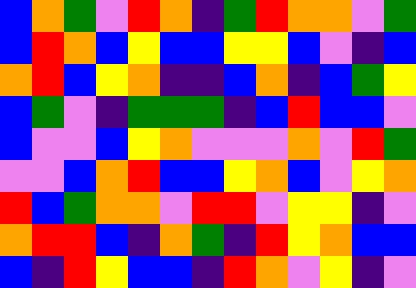[["blue", "orange", "green", "violet", "red", "orange", "indigo", "green", "red", "orange", "orange", "violet", "green"], ["blue", "red", "orange", "blue", "yellow", "blue", "blue", "yellow", "yellow", "blue", "violet", "indigo", "blue"], ["orange", "red", "blue", "yellow", "orange", "indigo", "indigo", "blue", "orange", "indigo", "blue", "green", "yellow"], ["blue", "green", "violet", "indigo", "green", "green", "green", "indigo", "blue", "red", "blue", "blue", "violet"], ["blue", "violet", "violet", "blue", "yellow", "orange", "violet", "violet", "violet", "orange", "violet", "red", "green"], ["violet", "violet", "blue", "orange", "red", "blue", "blue", "yellow", "orange", "blue", "violet", "yellow", "orange"], ["red", "blue", "green", "orange", "orange", "violet", "red", "red", "violet", "yellow", "yellow", "indigo", "violet"], ["orange", "red", "red", "blue", "indigo", "orange", "green", "indigo", "red", "yellow", "orange", "blue", "blue"], ["blue", "indigo", "red", "yellow", "blue", "blue", "indigo", "red", "orange", "violet", "yellow", "indigo", "violet"]]